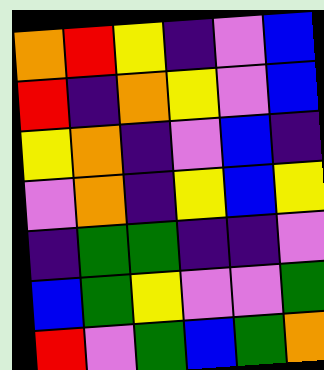[["orange", "red", "yellow", "indigo", "violet", "blue"], ["red", "indigo", "orange", "yellow", "violet", "blue"], ["yellow", "orange", "indigo", "violet", "blue", "indigo"], ["violet", "orange", "indigo", "yellow", "blue", "yellow"], ["indigo", "green", "green", "indigo", "indigo", "violet"], ["blue", "green", "yellow", "violet", "violet", "green"], ["red", "violet", "green", "blue", "green", "orange"]]